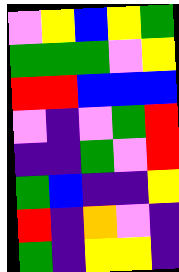[["violet", "yellow", "blue", "yellow", "green"], ["green", "green", "green", "violet", "yellow"], ["red", "red", "blue", "blue", "blue"], ["violet", "indigo", "violet", "green", "red"], ["indigo", "indigo", "green", "violet", "red"], ["green", "blue", "indigo", "indigo", "yellow"], ["red", "indigo", "orange", "violet", "indigo"], ["green", "indigo", "yellow", "yellow", "indigo"]]